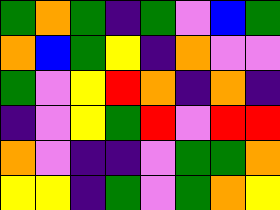[["green", "orange", "green", "indigo", "green", "violet", "blue", "green"], ["orange", "blue", "green", "yellow", "indigo", "orange", "violet", "violet"], ["green", "violet", "yellow", "red", "orange", "indigo", "orange", "indigo"], ["indigo", "violet", "yellow", "green", "red", "violet", "red", "red"], ["orange", "violet", "indigo", "indigo", "violet", "green", "green", "orange"], ["yellow", "yellow", "indigo", "green", "violet", "green", "orange", "yellow"]]